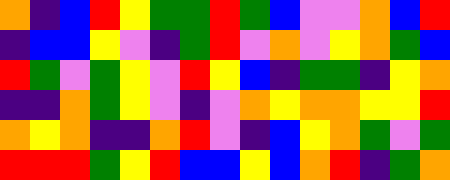[["orange", "indigo", "blue", "red", "yellow", "green", "green", "red", "green", "blue", "violet", "violet", "orange", "blue", "red"], ["indigo", "blue", "blue", "yellow", "violet", "indigo", "green", "red", "violet", "orange", "violet", "yellow", "orange", "green", "blue"], ["red", "green", "violet", "green", "yellow", "violet", "red", "yellow", "blue", "indigo", "green", "green", "indigo", "yellow", "orange"], ["indigo", "indigo", "orange", "green", "yellow", "violet", "indigo", "violet", "orange", "yellow", "orange", "orange", "yellow", "yellow", "red"], ["orange", "yellow", "orange", "indigo", "indigo", "orange", "red", "violet", "indigo", "blue", "yellow", "orange", "green", "violet", "green"], ["red", "red", "red", "green", "yellow", "red", "blue", "blue", "yellow", "blue", "orange", "red", "indigo", "green", "orange"]]